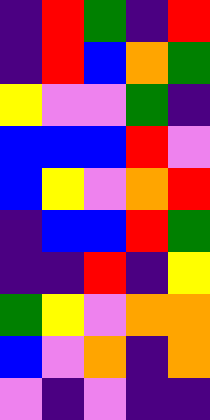[["indigo", "red", "green", "indigo", "red"], ["indigo", "red", "blue", "orange", "green"], ["yellow", "violet", "violet", "green", "indigo"], ["blue", "blue", "blue", "red", "violet"], ["blue", "yellow", "violet", "orange", "red"], ["indigo", "blue", "blue", "red", "green"], ["indigo", "indigo", "red", "indigo", "yellow"], ["green", "yellow", "violet", "orange", "orange"], ["blue", "violet", "orange", "indigo", "orange"], ["violet", "indigo", "violet", "indigo", "indigo"]]